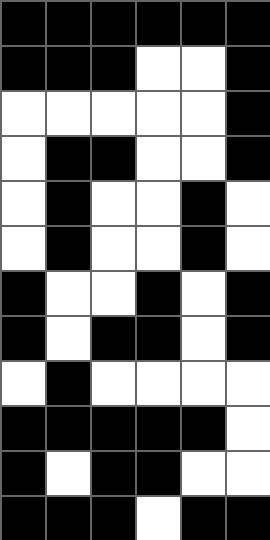[["black", "black", "black", "black", "black", "black"], ["black", "black", "black", "white", "white", "black"], ["white", "white", "white", "white", "white", "black"], ["white", "black", "black", "white", "white", "black"], ["white", "black", "white", "white", "black", "white"], ["white", "black", "white", "white", "black", "white"], ["black", "white", "white", "black", "white", "black"], ["black", "white", "black", "black", "white", "black"], ["white", "black", "white", "white", "white", "white"], ["black", "black", "black", "black", "black", "white"], ["black", "white", "black", "black", "white", "white"], ["black", "black", "black", "white", "black", "black"]]